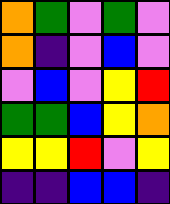[["orange", "green", "violet", "green", "violet"], ["orange", "indigo", "violet", "blue", "violet"], ["violet", "blue", "violet", "yellow", "red"], ["green", "green", "blue", "yellow", "orange"], ["yellow", "yellow", "red", "violet", "yellow"], ["indigo", "indigo", "blue", "blue", "indigo"]]